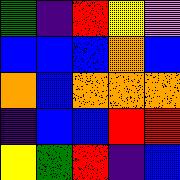[["green", "indigo", "red", "yellow", "violet"], ["blue", "blue", "blue", "orange", "blue"], ["orange", "blue", "orange", "orange", "orange"], ["indigo", "blue", "blue", "red", "red"], ["yellow", "green", "red", "indigo", "blue"]]